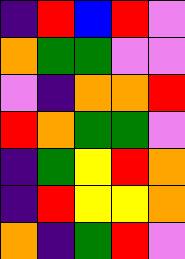[["indigo", "red", "blue", "red", "violet"], ["orange", "green", "green", "violet", "violet"], ["violet", "indigo", "orange", "orange", "red"], ["red", "orange", "green", "green", "violet"], ["indigo", "green", "yellow", "red", "orange"], ["indigo", "red", "yellow", "yellow", "orange"], ["orange", "indigo", "green", "red", "violet"]]